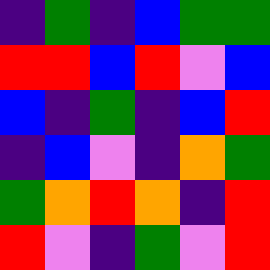[["indigo", "green", "indigo", "blue", "green", "green"], ["red", "red", "blue", "red", "violet", "blue"], ["blue", "indigo", "green", "indigo", "blue", "red"], ["indigo", "blue", "violet", "indigo", "orange", "green"], ["green", "orange", "red", "orange", "indigo", "red"], ["red", "violet", "indigo", "green", "violet", "red"]]